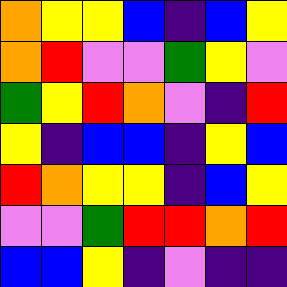[["orange", "yellow", "yellow", "blue", "indigo", "blue", "yellow"], ["orange", "red", "violet", "violet", "green", "yellow", "violet"], ["green", "yellow", "red", "orange", "violet", "indigo", "red"], ["yellow", "indigo", "blue", "blue", "indigo", "yellow", "blue"], ["red", "orange", "yellow", "yellow", "indigo", "blue", "yellow"], ["violet", "violet", "green", "red", "red", "orange", "red"], ["blue", "blue", "yellow", "indigo", "violet", "indigo", "indigo"]]